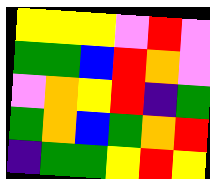[["yellow", "yellow", "yellow", "violet", "red", "violet"], ["green", "green", "blue", "red", "orange", "violet"], ["violet", "orange", "yellow", "red", "indigo", "green"], ["green", "orange", "blue", "green", "orange", "red"], ["indigo", "green", "green", "yellow", "red", "yellow"]]